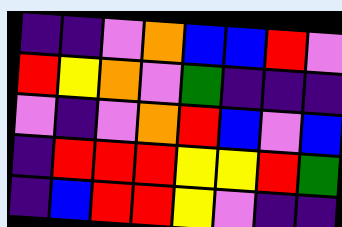[["indigo", "indigo", "violet", "orange", "blue", "blue", "red", "violet"], ["red", "yellow", "orange", "violet", "green", "indigo", "indigo", "indigo"], ["violet", "indigo", "violet", "orange", "red", "blue", "violet", "blue"], ["indigo", "red", "red", "red", "yellow", "yellow", "red", "green"], ["indigo", "blue", "red", "red", "yellow", "violet", "indigo", "indigo"]]